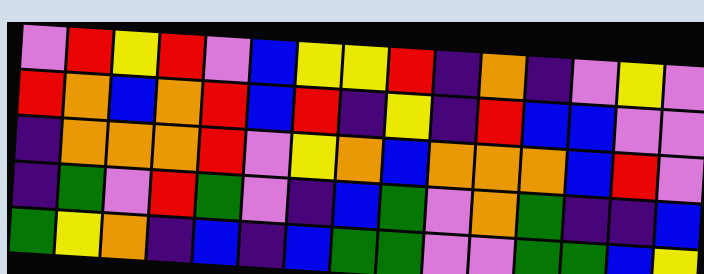[["violet", "red", "yellow", "red", "violet", "blue", "yellow", "yellow", "red", "indigo", "orange", "indigo", "violet", "yellow", "violet"], ["red", "orange", "blue", "orange", "red", "blue", "red", "indigo", "yellow", "indigo", "red", "blue", "blue", "violet", "violet"], ["indigo", "orange", "orange", "orange", "red", "violet", "yellow", "orange", "blue", "orange", "orange", "orange", "blue", "red", "violet"], ["indigo", "green", "violet", "red", "green", "violet", "indigo", "blue", "green", "violet", "orange", "green", "indigo", "indigo", "blue"], ["green", "yellow", "orange", "indigo", "blue", "indigo", "blue", "green", "green", "violet", "violet", "green", "green", "blue", "yellow"]]